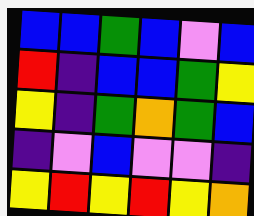[["blue", "blue", "green", "blue", "violet", "blue"], ["red", "indigo", "blue", "blue", "green", "yellow"], ["yellow", "indigo", "green", "orange", "green", "blue"], ["indigo", "violet", "blue", "violet", "violet", "indigo"], ["yellow", "red", "yellow", "red", "yellow", "orange"]]